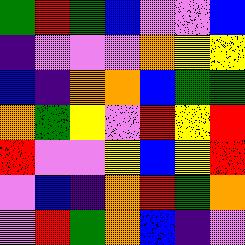[["green", "red", "green", "blue", "violet", "violet", "blue"], ["indigo", "violet", "violet", "violet", "orange", "yellow", "yellow"], ["blue", "indigo", "orange", "orange", "blue", "green", "green"], ["orange", "green", "yellow", "violet", "red", "yellow", "red"], ["red", "violet", "violet", "yellow", "blue", "yellow", "red"], ["violet", "blue", "indigo", "orange", "red", "green", "orange"], ["violet", "red", "green", "orange", "blue", "indigo", "violet"]]